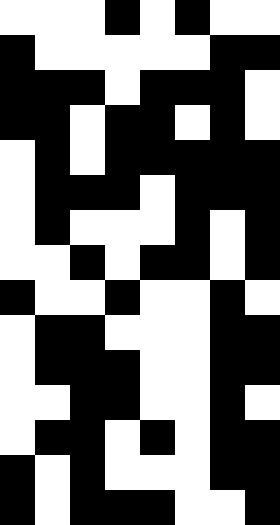[["white", "white", "white", "black", "white", "black", "white", "white"], ["black", "white", "white", "white", "white", "white", "black", "black"], ["black", "black", "black", "white", "black", "black", "black", "white"], ["black", "black", "white", "black", "black", "white", "black", "white"], ["white", "black", "white", "black", "black", "black", "black", "black"], ["white", "black", "black", "black", "white", "black", "black", "black"], ["white", "black", "white", "white", "white", "black", "white", "black"], ["white", "white", "black", "white", "black", "black", "white", "black"], ["black", "white", "white", "black", "white", "white", "black", "white"], ["white", "black", "black", "white", "white", "white", "black", "black"], ["white", "black", "black", "black", "white", "white", "black", "black"], ["white", "white", "black", "black", "white", "white", "black", "white"], ["white", "black", "black", "white", "black", "white", "black", "black"], ["black", "white", "black", "white", "white", "white", "black", "black"], ["black", "white", "black", "black", "black", "white", "white", "black"]]